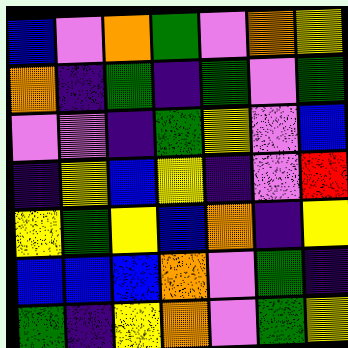[["blue", "violet", "orange", "green", "violet", "orange", "yellow"], ["orange", "indigo", "green", "indigo", "green", "violet", "green"], ["violet", "violet", "indigo", "green", "yellow", "violet", "blue"], ["indigo", "yellow", "blue", "yellow", "indigo", "violet", "red"], ["yellow", "green", "yellow", "blue", "orange", "indigo", "yellow"], ["blue", "blue", "blue", "orange", "violet", "green", "indigo"], ["green", "indigo", "yellow", "orange", "violet", "green", "yellow"]]